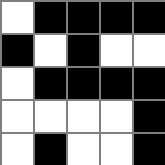[["white", "black", "black", "black", "black"], ["black", "white", "black", "white", "white"], ["white", "black", "black", "black", "black"], ["white", "white", "white", "white", "black"], ["white", "black", "white", "white", "black"]]